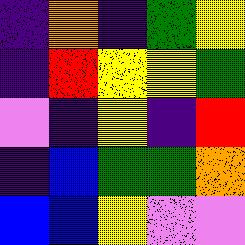[["indigo", "orange", "indigo", "green", "yellow"], ["indigo", "red", "yellow", "yellow", "green"], ["violet", "indigo", "yellow", "indigo", "red"], ["indigo", "blue", "green", "green", "orange"], ["blue", "blue", "yellow", "violet", "violet"]]